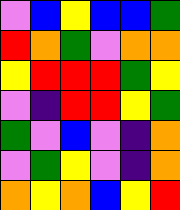[["violet", "blue", "yellow", "blue", "blue", "green"], ["red", "orange", "green", "violet", "orange", "orange"], ["yellow", "red", "red", "red", "green", "yellow"], ["violet", "indigo", "red", "red", "yellow", "green"], ["green", "violet", "blue", "violet", "indigo", "orange"], ["violet", "green", "yellow", "violet", "indigo", "orange"], ["orange", "yellow", "orange", "blue", "yellow", "red"]]